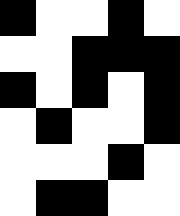[["black", "white", "white", "black", "white"], ["white", "white", "black", "black", "black"], ["black", "white", "black", "white", "black"], ["white", "black", "white", "white", "black"], ["white", "white", "white", "black", "white"], ["white", "black", "black", "white", "white"]]